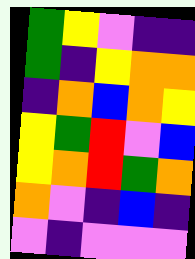[["green", "yellow", "violet", "indigo", "indigo"], ["green", "indigo", "yellow", "orange", "orange"], ["indigo", "orange", "blue", "orange", "yellow"], ["yellow", "green", "red", "violet", "blue"], ["yellow", "orange", "red", "green", "orange"], ["orange", "violet", "indigo", "blue", "indigo"], ["violet", "indigo", "violet", "violet", "violet"]]